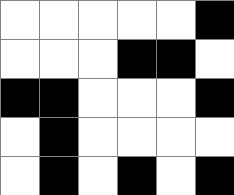[["white", "white", "white", "white", "white", "black"], ["white", "white", "white", "black", "black", "white"], ["black", "black", "white", "white", "white", "black"], ["white", "black", "white", "white", "white", "white"], ["white", "black", "white", "black", "white", "black"]]